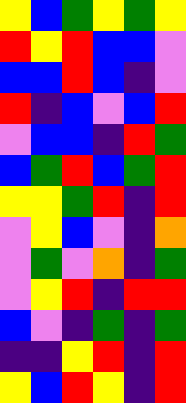[["yellow", "blue", "green", "yellow", "green", "yellow"], ["red", "yellow", "red", "blue", "blue", "violet"], ["blue", "blue", "red", "blue", "indigo", "violet"], ["red", "indigo", "blue", "violet", "blue", "red"], ["violet", "blue", "blue", "indigo", "red", "green"], ["blue", "green", "red", "blue", "green", "red"], ["yellow", "yellow", "green", "red", "indigo", "red"], ["violet", "yellow", "blue", "violet", "indigo", "orange"], ["violet", "green", "violet", "orange", "indigo", "green"], ["violet", "yellow", "red", "indigo", "red", "red"], ["blue", "violet", "indigo", "green", "indigo", "green"], ["indigo", "indigo", "yellow", "red", "indigo", "red"], ["yellow", "blue", "red", "yellow", "indigo", "red"]]